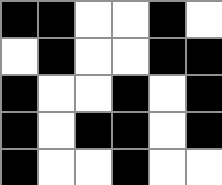[["black", "black", "white", "white", "black", "white"], ["white", "black", "white", "white", "black", "black"], ["black", "white", "white", "black", "white", "black"], ["black", "white", "black", "black", "white", "black"], ["black", "white", "white", "black", "white", "white"]]